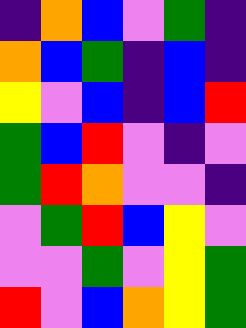[["indigo", "orange", "blue", "violet", "green", "indigo"], ["orange", "blue", "green", "indigo", "blue", "indigo"], ["yellow", "violet", "blue", "indigo", "blue", "red"], ["green", "blue", "red", "violet", "indigo", "violet"], ["green", "red", "orange", "violet", "violet", "indigo"], ["violet", "green", "red", "blue", "yellow", "violet"], ["violet", "violet", "green", "violet", "yellow", "green"], ["red", "violet", "blue", "orange", "yellow", "green"]]